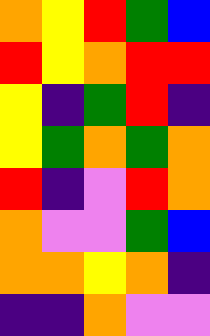[["orange", "yellow", "red", "green", "blue"], ["red", "yellow", "orange", "red", "red"], ["yellow", "indigo", "green", "red", "indigo"], ["yellow", "green", "orange", "green", "orange"], ["red", "indigo", "violet", "red", "orange"], ["orange", "violet", "violet", "green", "blue"], ["orange", "orange", "yellow", "orange", "indigo"], ["indigo", "indigo", "orange", "violet", "violet"]]